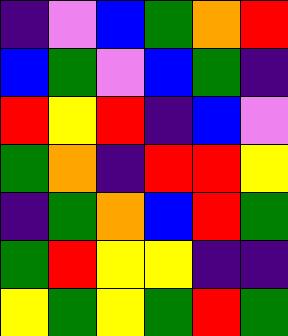[["indigo", "violet", "blue", "green", "orange", "red"], ["blue", "green", "violet", "blue", "green", "indigo"], ["red", "yellow", "red", "indigo", "blue", "violet"], ["green", "orange", "indigo", "red", "red", "yellow"], ["indigo", "green", "orange", "blue", "red", "green"], ["green", "red", "yellow", "yellow", "indigo", "indigo"], ["yellow", "green", "yellow", "green", "red", "green"]]